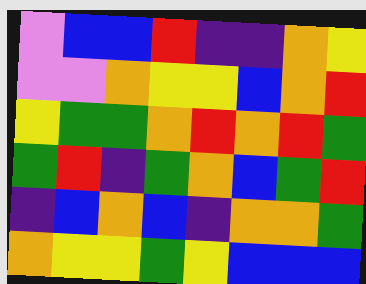[["violet", "blue", "blue", "red", "indigo", "indigo", "orange", "yellow"], ["violet", "violet", "orange", "yellow", "yellow", "blue", "orange", "red"], ["yellow", "green", "green", "orange", "red", "orange", "red", "green"], ["green", "red", "indigo", "green", "orange", "blue", "green", "red"], ["indigo", "blue", "orange", "blue", "indigo", "orange", "orange", "green"], ["orange", "yellow", "yellow", "green", "yellow", "blue", "blue", "blue"]]